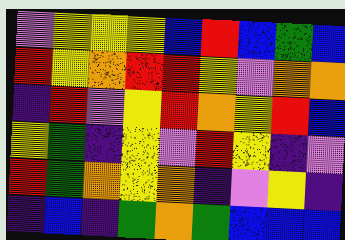[["violet", "yellow", "yellow", "yellow", "blue", "red", "blue", "green", "blue"], ["red", "yellow", "orange", "red", "red", "yellow", "violet", "orange", "orange"], ["indigo", "red", "violet", "yellow", "red", "orange", "yellow", "red", "blue"], ["yellow", "green", "indigo", "yellow", "violet", "red", "yellow", "indigo", "violet"], ["red", "green", "orange", "yellow", "orange", "indigo", "violet", "yellow", "indigo"], ["indigo", "blue", "indigo", "green", "orange", "green", "blue", "blue", "blue"]]